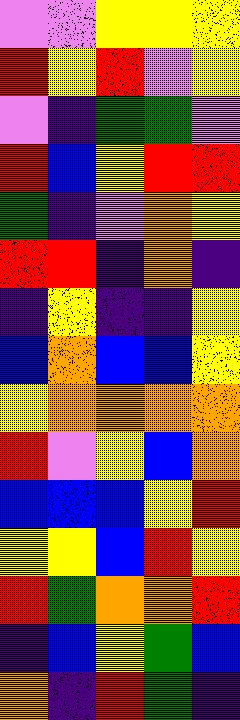[["violet", "violet", "yellow", "yellow", "yellow"], ["red", "yellow", "red", "violet", "yellow"], ["violet", "indigo", "green", "green", "violet"], ["red", "blue", "yellow", "red", "red"], ["green", "indigo", "violet", "orange", "yellow"], ["red", "red", "indigo", "orange", "indigo"], ["indigo", "yellow", "indigo", "indigo", "yellow"], ["blue", "orange", "blue", "blue", "yellow"], ["yellow", "orange", "orange", "orange", "orange"], ["red", "violet", "yellow", "blue", "orange"], ["blue", "blue", "blue", "yellow", "red"], ["yellow", "yellow", "blue", "red", "yellow"], ["red", "green", "orange", "orange", "red"], ["indigo", "blue", "yellow", "green", "blue"], ["orange", "indigo", "red", "green", "indigo"]]